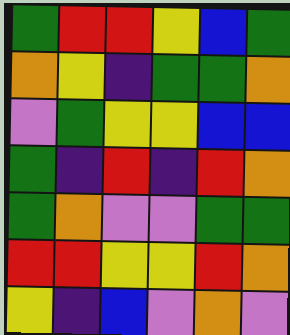[["green", "red", "red", "yellow", "blue", "green"], ["orange", "yellow", "indigo", "green", "green", "orange"], ["violet", "green", "yellow", "yellow", "blue", "blue"], ["green", "indigo", "red", "indigo", "red", "orange"], ["green", "orange", "violet", "violet", "green", "green"], ["red", "red", "yellow", "yellow", "red", "orange"], ["yellow", "indigo", "blue", "violet", "orange", "violet"]]